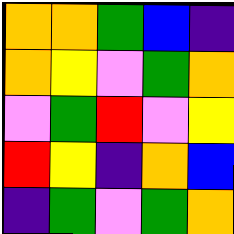[["orange", "orange", "green", "blue", "indigo"], ["orange", "yellow", "violet", "green", "orange"], ["violet", "green", "red", "violet", "yellow"], ["red", "yellow", "indigo", "orange", "blue"], ["indigo", "green", "violet", "green", "orange"]]